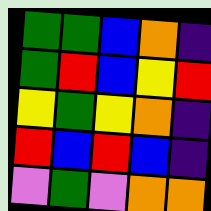[["green", "green", "blue", "orange", "indigo"], ["green", "red", "blue", "yellow", "red"], ["yellow", "green", "yellow", "orange", "indigo"], ["red", "blue", "red", "blue", "indigo"], ["violet", "green", "violet", "orange", "orange"]]